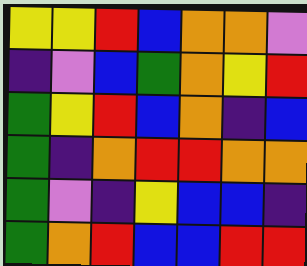[["yellow", "yellow", "red", "blue", "orange", "orange", "violet"], ["indigo", "violet", "blue", "green", "orange", "yellow", "red"], ["green", "yellow", "red", "blue", "orange", "indigo", "blue"], ["green", "indigo", "orange", "red", "red", "orange", "orange"], ["green", "violet", "indigo", "yellow", "blue", "blue", "indigo"], ["green", "orange", "red", "blue", "blue", "red", "red"]]